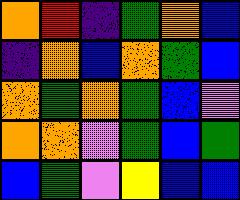[["orange", "red", "indigo", "green", "orange", "blue"], ["indigo", "orange", "blue", "orange", "green", "blue"], ["orange", "green", "orange", "green", "blue", "violet"], ["orange", "orange", "violet", "green", "blue", "green"], ["blue", "green", "violet", "yellow", "blue", "blue"]]